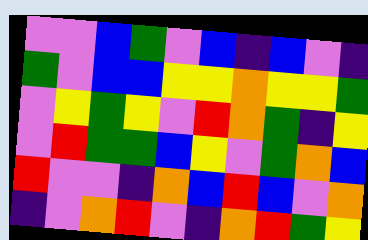[["violet", "violet", "blue", "green", "violet", "blue", "indigo", "blue", "violet", "indigo"], ["green", "violet", "blue", "blue", "yellow", "yellow", "orange", "yellow", "yellow", "green"], ["violet", "yellow", "green", "yellow", "violet", "red", "orange", "green", "indigo", "yellow"], ["violet", "red", "green", "green", "blue", "yellow", "violet", "green", "orange", "blue"], ["red", "violet", "violet", "indigo", "orange", "blue", "red", "blue", "violet", "orange"], ["indigo", "violet", "orange", "red", "violet", "indigo", "orange", "red", "green", "yellow"]]